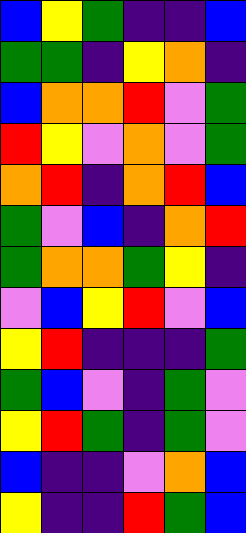[["blue", "yellow", "green", "indigo", "indigo", "blue"], ["green", "green", "indigo", "yellow", "orange", "indigo"], ["blue", "orange", "orange", "red", "violet", "green"], ["red", "yellow", "violet", "orange", "violet", "green"], ["orange", "red", "indigo", "orange", "red", "blue"], ["green", "violet", "blue", "indigo", "orange", "red"], ["green", "orange", "orange", "green", "yellow", "indigo"], ["violet", "blue", "yellow", "red", "violet", "blue"], ["yellow", "red", "indigo", "indigo", "indigo", "green"], ["green", "blue", "violet", "indigo", "green", "violet"], ["yellow", "red", "green", "indigo", "green", "violet"], ["blue", "indigo", "indigo", "violet", "orange", "blue"], ["yellow", "indigo", "indigo", "red", "green", "blue"]]